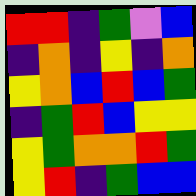[["red", "red", "indigo", "green", "violet", "blue"], ["indigo", "orange", "indigo", "yellow", "indigo", "orange"], ["yellow", "orange", "blue", "red", "blue", "green"], ["indigo", "green", "red", "blue", "yellow", "yellow"], ["yellow", "green", "orange", "orange", "red", "green"], ["yellow", "red", "indigo", "green", "blue", "blue"]]